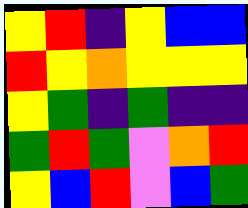[["yellow", "red", "indigo", "yellow", "blue", "blue"], ["red", "yellow", "orange", "yellow", "yellow", "yellow"], ["yellow", "green", "indigo", "green", "indigo", "indigo"], ["green", "red", "green", "violet", "orange", "red"], ["yellow", "blue", "red", "violet", "blue", "green"]]